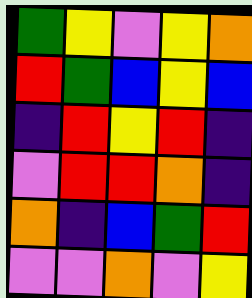[["green", "yellow", "violet", "yellow", "orange"], ["red", "green", "blue", "yellow", "blue"], ["indigo", "red", "yellow", "red", "indigo"], ["violet", "red", "red", "orange", "indigo"], ["orange", "indigo", "blue", "green", "red"], ["violet", "violet", "orange", "violet", "yellow"]]